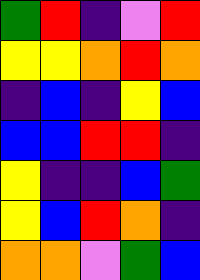[["green", "red", "indigo", "violet", "red"], ["yellow", "yellow", "orange", "red", "orange"], ["indigo", "blue", "indigo", "yellow", "blue"], ["blue", "blue", "red", "red", "indigo"], ["yellow", "indigo", "indigo", "blue", "green"], ["yellow", "blue", "red", "orange", "indigo"], ["orange", "orange", "violet", "green", "blue"]]